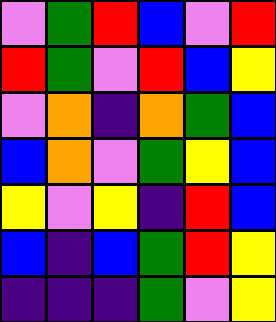[["violet", "green", "red", "blue", "violet", "red"], ["red", "green", "violet", "red", "blue", "yellow"], ["violet", "orange", "indigo", "orange", "green", "blue"], ["blue", "orange", "violet", "green", "yellow", "blue"], ["yellow", "violet", "yellow", "indigo", "red", "blue"], ["blue", "indigo", "blue", "green", "red", "yellow"], ["indigo", "indigo", "indigo", "green", "violet", "yellow"]]